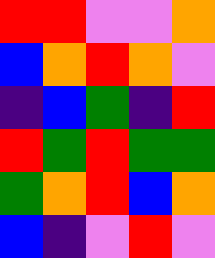[["red", "red", "violet", "violet", "orange"], ["blue", "orange", "red", "orange", "violet"], ["indigo", "blue", "green", "indigo", "red"], ["red", "green", "red", "green", "green"], ["green", "orange", "red", "blue", "orange"], ["blue", "indigo", "violet", "red", "violet"]]